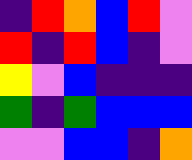[["indigo", "red", "orange", "blue", "red", "violet"], ["red", "indigo", "red", "blue", "indigo", "violet"], ["yellow", "violet", "blue", "indigo", "indigo", "indigo"], ["green", "indigo", "green", "blue", "blue", "blue"], ["violet", "violet", "blue", "blue", "indigo", "orange"]]